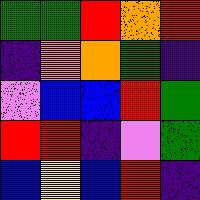[["green", "green", "red", "orange", "red"], ["indigo", "orange", "orange", "green", "indigo"], ["violet", "blue", "blue", "red", "green"], ["red", "red", "indigo", "violet", "green"], ["blue", "yellow", "blue", "red", "indigo"]]